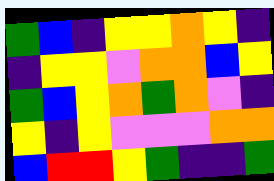[["green", "blue", "indigo", "yellow", "yellow", "orange", "yellow", "indigo"], ["indigo", "yellow", "yellow", "violet", "orange", "orange", "blue", "yellow"], ["green", "blue", "yellow", "orange", "green", "orange", "violet", "indigo"], ["yellow", "indigo", "yellow", "violet", "violet", "violet", "orange", "orange"], ["blue", "red", "red", "yellow", "green", "indigo", "indigo", "green"]]